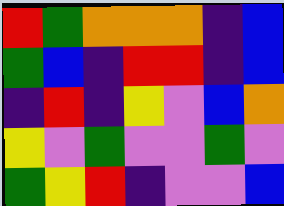[["red", "green", "orange", "orange", "orange", "indigo", "blue"], ["green", "blue", "indigo", "red", "red", "indigo", "blue"], ["indigo", "red", "indigo", "yellow", "violet", "blue", "orange"], ["yellow", "violet", "green", "violet", "violet", "green", "violet"], ["green", "yellow", "red", "indigo", "violet", "violet", "blue"]]